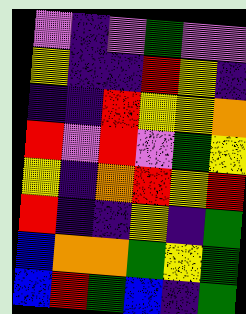[["violet", "indigo", "violet", "green", "violet", "violet"], ["yellow", "indigo", "indigo", "red", "yellow", "indigo"], ["indigo", "indigo", "red", "yellow", "yellow", "orange"], ["red", "violet", "red", "violet", "green", "yellow"], ["yellow", "indigo", "orange", "red", "yellow", "red"], ["red", "indigo", "indigo", "yellow", "indigo", "green"], ["blue", "orange", "orange", "green", "yellow", "green"], ["blue", "red", "green", "blue", "indigo", "green"]]